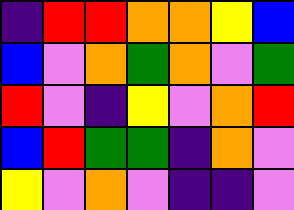[["indigo", "red", "red", "orange", "orange", "yellow", "blue"], ["blue", "violet", "orange", "green", "orange", "violet", "green"], ["red", "violet", "indigo", "yellow", "violet", "orange", "red"], ["blue", "red", "green", "green", "indigo", "orange", "violet"], ["yellow", "violet", "orange", "violet", "indigo", "indigo", "violet"]]